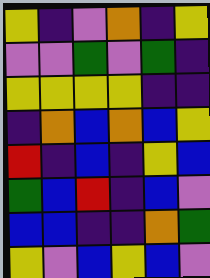[["yellow", "indigo", "violet", "orange", "indigo", "yellow"], ["violet", "violet", "green", "violet", "green", "indigo"], ["yellow", "yellow", "yellow", "yellow", "indigo", "indigo"], ["indigo", "orange", "blue", "orange", "blue", "yellow"], ["red", "indigo", "blue", "indigo", "yellow", "blue"], ["green", "blue", "red", "indigo", "blue", "violet"], ["blue", "blue", "indigo", "indigo", "orange", "green"], ["yellow", "violet", "blue", "yellow", "blue", "violet"]]